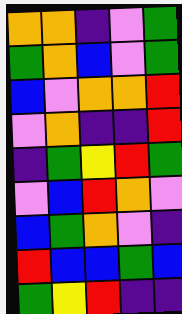[["orange", "orange", "indigo", "violet", "green"], ["green", "orange", "blue", "violet", "green"], ["blue", "violet", "orange", "orange", "red"], ["violet", "orange", "indigo", "indigo", "red"], ["indigo", "green", "yellow", "red", "green"], ["violet", "blue", "red", "orange", "violet"], ["blue", "green", "orange", "violet", "indigo"], ["red", "blue", "blue", "green", "blue"], ["green", "yellow", "red", "indigo", "indigo"]]